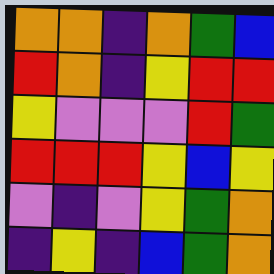[["orange", "orange", "indigo", "orange", "green", "blue"], ["red", "orange", "indigo", "yellow", "red", "red"], ["yellow", "violet", "violet", "violet", "red", "green"], ["red", "red", "red", "yellow", "blue", "yellow"], ["violet", "indigo", "violet", "yellow", "green", "orange"], ["indigo", "yellow", "indigo", "blue", "green", "orange"]]